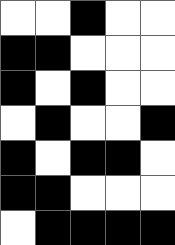[["white", "white", "black", "white", "white"], ["black", "black", "white", "white", "white"], ["black", "white", "black", "white", "white"], ["white", "black", "white", "white", "black"], ["black", "white", "black", "black", "white"], ["black", "black", "white", "white", "white"], ["white", "black", "black", "black", "black"]]